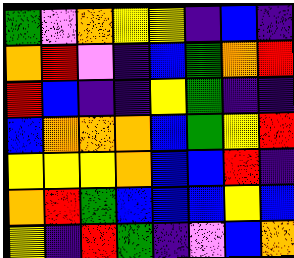[["green", "violet", "orange", "yellow", "yellow", "indigo", "blue", "indigo"], ["orange", "red", "violet", "indigo", "blue", "green", "orange", "red"], ["red", "blue", "indigo", "indigo", "yellow", "green", "indigo", "indigo"], ["blue", "orange", "orange", "orange", "blue", "green", "yellow", "red"], ["yellow", "yellow", "yellow", "orange", "blue", "blue", "red", "indigo"], ["orange", "red", "green", "blue", "blue", "blue", "yellow", "blue"], ["yellow", "indigo", "red", "green", "indigo", "violet", "blue", "orange"]]